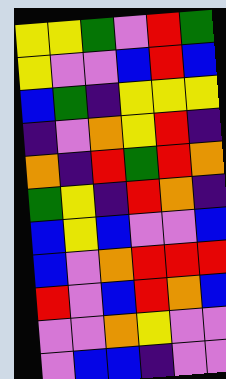[["yellow", "yellow", "green", "violet", "red", "green"], ["yellow", "violet", "violet", "blue", "red", "blue"], ["blue", "green", "indigo", "yellow", "yellow", "yellow"], ["indigo", "violet", "orange", "yellow", "red", "indigo"], ["orange", "indigo", "red", "green", "red", "orange"], ["green", "yellow", "indigo", "red", "orange", "indigo"], ["blue", "yellow", "blue", "violet", "violet", "blue"], ["blue", "violet", "orange", "red", "red", "red"], ["red", "violet", "blue", "red", "orange", "blue"], ["violet", "violet", "orange", "yellow", "violet", "violet"], ["violet", "blue", "blue", "indigo", "violet", "violet"]]